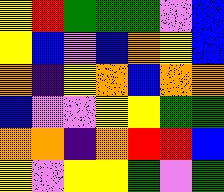[["yellow", "red", "green", "green", "green", "violet", "blue"], ["yellow", "blue", "violet", "blue", "orange", "yellow", "blue"], ["orange", "indigo", "yellow", "orange", "blue", "orange", "orange"], ["blue", "violet", "violet", "yellow", "yellow", "green", "green"], ["orange", "orange", "indigo", "orange", "red", "red", "blue"], ["yellow", "violet", "yellow", "yellow", "green", "violet", "green"]]